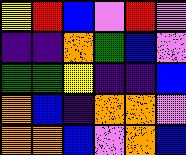[["yellow", "red", "blue", "violet", "red", "violet"], ["indigo", "indigo", "orange", "green", "blue", "violet"], ["green", "green", "yellow", "indigo", "indigo", "blue"], ["orange", "blue", "indigo", "orange", "orange", "violet"], ["orange", "orange", "blue", "violet", "orange", "blue"]]